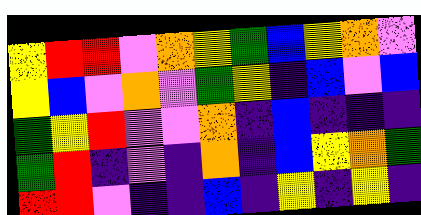[["yellow", "red", "red", "violet", "orange", "yellow", "green", "blue", "yellow", "orange", "violet"], ["yellow", "blue", "violet", "orange", "violet", "green", "yellow", "indigo", "blue", "violet", "blue"], ["green", "yellow", "red", "violet", "violet", "orange", "indigo", "blue", "indigo", "indigo", "indigo"], ["green", "red", "indigo", "violet", "indigo", "orange", "indigo", "blue", "yellow", "orange", "green"], ["red", "red", "violet", "indigo", "indigo", "blue", "indigo", "yellow", "indigo", "yellow", "indigo"]]